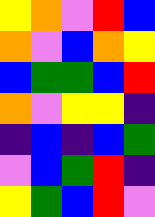[["yellow", "orange", "violet", "red", "blue"], ["orange", "violet", "blue", "orange", "yellow"], ["blue", "green", "green", "blue", "red"], ["orange", "violet", "yellow", "yellow", "indigo"], ["indigo", "blue", "indigo", "blue", "green"], ["violet", "blue", "green", "red", "indigo"], ["yellow", "green", "blue", "red", "violet"]]